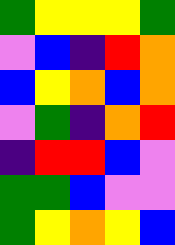[["green", "yellow", "yellow", "yellow", "green"], ["violet", "blue", "indigo", "red", "orange"], ["blue", "yellow", "orange", "blue", "orange"], ["violet", "green", "indigo", "orange", "red"], ["indigo", "red", "red", "blue", "violet"], ["green", "green", "blue", "violet", "violet"], ["green", "yellow", "orange", "yellow", "blue"]]